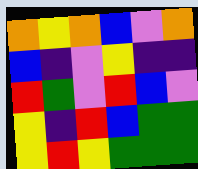[["orange", "yellow", "orange", "blue", "violet", "orange"], ["blue", "indigo", "violet", "yellow", "indigo", "indigo"], ["red", "green", "violet", "red", "blue", "violet"], ["yellow", "indigo", "red", "blue", "green", "green"], ["yellow", "red", "yellow", "green", "green", "green"]]